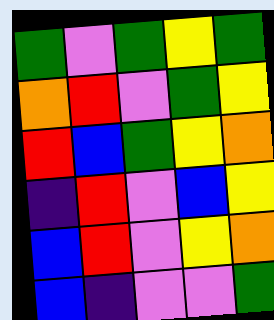[["green", "violet", "green", "yellow", "green"], ["orange", "red", "violet", "green", "yellow"], ["red", "blue", "green", "yellow", "orange"], ["indigo", "red", "violet", "blue", "yellow"], ["blue", "red", "violet", "yellow", "orange"], ["blue", "indigo", "violet", "violet", "green"]]